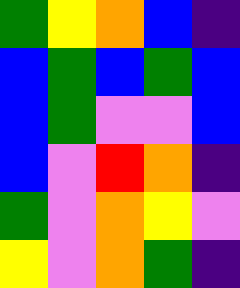[["green", "yellow", "orange", "blue", "indigo"], ["blue", "green", "blue", "green", "blue"], ["blue", "green", "violet", "violet", "blue"], ["blue", "violet", "red", "orange", "indigo"], ["green", "violet", "orange", "yellow", "violet"], ["yellow", "violet", "orange", "green", "indigo"]]